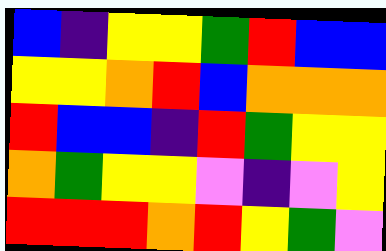[["blue", "indigo", "yellow", "yellow", "green", "red", "blue", "blue"], ["yellow", "yellow", "orange", "red", "blue", "orange", "orange", "orange"], ["red", "blue", "blue", "indigo", "red", "green", "yellow", "yellow"], ["orange", "green", "yellow", "yellow", "violet", "indigo", "violet", "yellow"], ["red", "red", "red", "orange", "red", "yellow", "green", "violet"]]